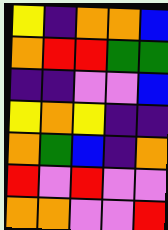[["yellow", "indigo", "orange", "orange", "blue"], ["orange", "red", "red", "green", "green"], ["indigo", "indigo", "violet", "violet", "blue"], ["yellow", "orange", "yellow", "indigo", "indigo"], ["orange", "green", "blue", "indigo", "orange"], ["red", "violet", "red", "violet", "violet"], ["orange", "orange", "violet", "violet", "red"]]